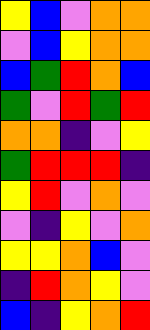[["yellow", "blue", "violet", "orange", "orange"], ["violet", "blue", "yellow", "orange", "orange"], ["blue", "green", "red", "orange", "blue"], ["green", "violet", "red", "green", "red"], ["orange", "orange", "indigo", "violet", "yellow"], ["green", "red", "red", "red", "indigo"], ["yellow", "red", "violet", "orange", "violet"], ["violet", "indigo", "yellow", "violet", "orange"], ["yellow", "yellow", "orange", "blue", "violet"], ["indigo", "red", "orange", "yellow", "violet"], ["blue", "indigo", "yellow", "orange", "red"]]